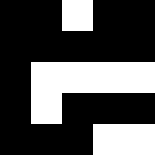[["black", "black", "white", "black", "black"], ["black", "black", "black", "black", "black"], ["black", "white", "white", "white", "white"], ["black", "white", "black", "black", "black"], ["black", "black", "black", "white", "white"]]